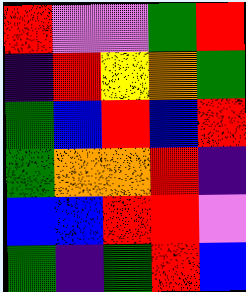[["red", "violet", "violet", "green", "red"], ["indigo", "red", "yellow", "orange", "green"], ["green", "blue", "red", "blue", "red"], ["green", "orange", "orange", "red", "indigo"], ["blue", "blue", "red", "red", "violet"], ["green", "indigo", "green", "red", "blue"]]